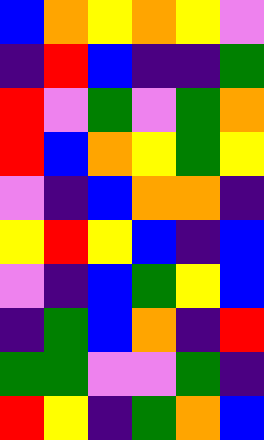[["blue", "orange", "yellow", "orange", "yellow", "violet"], ["indigo", "red", "blue", "indigo", "indigo", "green"], ["red", "violet", "green", "violet", "green", "orange"], ["red", "blue", "orange", "yellow", "green", "yellow"], ["violet", "indigo", "blue", "orange", "orange", "indigo"], ["yellow", "red", "yellow", "blue", "indigo", "blue"], ["violet", "indigo", "blue", "green", "yellow", "blue"], ["indigo", "green", "blue", "orange", "indigo", "red"], ["green", "green", "violet", "violet", "green", "indigo"], ["red", "yellow", "indigo", "green", "orange", "blue"]]